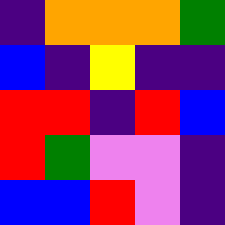[["indigo", "orange", "orange", "orange", "green"], ["blue", "indigo", "yellow", "indigo", "indigo"], ["red", "red", "indigo", "red", "blue"], ["red", "green", "violet", "violet", "indigo"], ["blue", "blue", "red", "violet", "indigo"]]